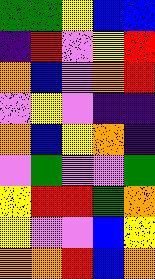[["green", "green", "yellow", "blue", "blue"], ["indigo", "red", "violet", "yellow", "red"], ["orange", "blue", "violet", "orange", "red"], ["violet", "yellow", "violet", "indigo", "indigo"], ["orange", "blue", "yellow", "orange", "indigo"], ["violet", "green", "violet", "violet", "green"], ["yellow", "red", "red", "green", "orange"], ["yellow", "violet", "violet", "blue", "yellow"], ["orange", "orange", "red", "blue", "orange"]]